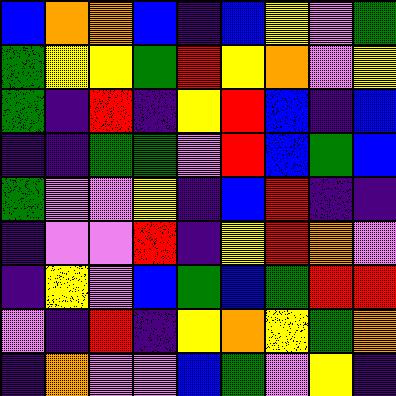[["blue", "orange", "orange", "blue", "indigo", "blue", "yellow", "violet", "green"], ["green", "yellow", "yellow", "green", "red", "yellow", "orange", "violet", "yellow"], ["green", "indigo", "red", "indigo", "yellow", "red", "blue", "indigo", "blue"], ["indigo", "indigo", "green", "green", "violet", "red", "blue", "green", "blue"], ["green", "violet", "violet", "yellow", "indigo", "blue", "red", "indigo", "indigo"], ["indigo", "violet", "violet", "red", "indigo", "yellow", "red", "orange", "violet"], ["indigo", "yellow", "violet", "blue", "green", "blue", "green", "red", "red"], ["violet", "indigo", "red", "indigo", "yellow", "orange", "yellow", "green", "orange"], ["indigo", "orange", "violet", "violet", "blue", "green", "violet", "yellow", "indigo"]]